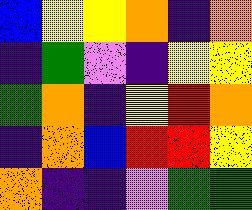[["blue", "yellow", "yellow", "orange", "indigo", "orange"], ["indigo", "green", "violet", "indigo", "yellow", "yellow"], ["green", "orange", "indigo", "yellow", "red", "orange"], ["indigo", "orange", "blue", "red", "red", "yellow"], ["orange", "indigo", "indigo", "violet", "green", "green"]]